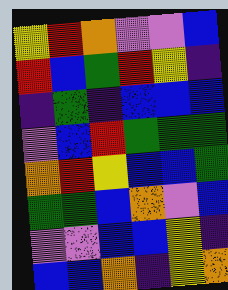[["yellow", "red", "orange", "violet", "violet", "blue"], ["red", "blue", "green", "red", "yellow", "indigo"], ["indigo", "green", "indigo", "blue", "blue", "blue"], ["violet", "blue", "red", "green", "green", "green"], ["orange", "red", "yellow", "blue", "blue", "green"], ["green", "green", "blue", "orange", "violet", "blue"], ["violet", "violet", "blue", "blue", "yellow", "indigo"], ["blue", "blue", "orange", "indigo", "yellow", "orange"]]